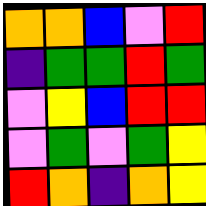[["orange", "orange", "blue", "violet", "red"], ["indigo", "green", "green", "red", "green"], ["violet", "yellow", "blue", "red", "red"], ["violet", "green", "violet", "green", "yellow"], ["red", "orange", "indigo", "orange", "yellow"]]